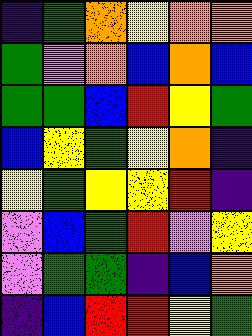[["indigo", "green", "orange", "yellow", "orange", "orange"], ["green", "violet", "orange", "blue", "orange", "blue"], ["green", "green", "blue", "red", "yellow", "green"], ["blue", "yellow", "green", "yellow", "orange", "indigo"], ["yellow", "green", "yellow", "yellow", "red", "indigo"], ["violet", "blue", "green", "red", "violet", "yellow"], ["violet", "green", "green", "indigo", "blue", "orange"], ["indigo", "blue", "red", "red", "yellow", "green"]]